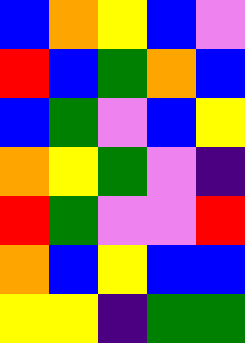[["blue", "orange", "yellow", "blue", "violet"], ["red", "blue", "green", "orange", "blue"], ["blue", "green", "violet", "blue", "yellow"], ["orange", "yellow", "green", "violet", "indigo"], ["red", "green", "violet", "violet", "red"], ["orange", "blue", "yellow", "blue", "blue"], ["yellow", "yellow", "indigo", "green", "green"]]